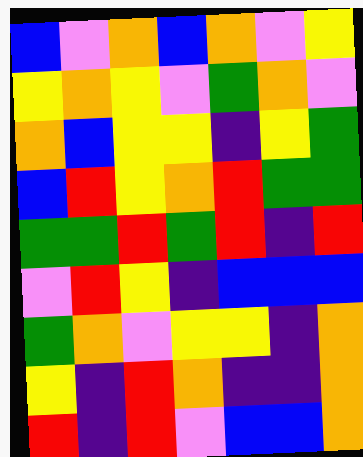[["blue", "violet", "orange", "blue", "orange", "violet", "yellow"], ["yellow", "orange", "yellow", "violet", "green", "orange", "violet"], ["orange", "blue", "yellow", "yellow", "indigo", "yellow", "green"], ["blue", "red", "yellow", "orange", "red", "green", "green"], ["green", "green", "red", "green", "red", "indigo", "red"], ["violet", "red", "yellow", "indigo", "blue", "blue", "blue"], ["green", "orange", "violet", "yellow", "yellow", "indigo", "orange"], ["yellow", "indigo", "red", "orange", "indigo", "indigo", "orange"], ["red", "indigo", "red", "violet", "blue", "blue", "orange"]]